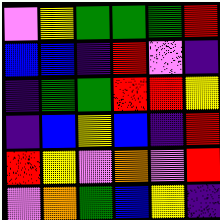[["violet", "yellow", "green", "green", "green", "red"], ["blue", "blue", "indigo", "red", "violet", "indigo"], ["indigo", "green", "green", "red", "red", "yellow"], ["indigo", "blue", "yellow", "blue", "indigo", "red"], ["red", "yellow", "violet", "orange", "violet", "red"], ["violet", "orange", "green", "blue", "yellow", "indigo"]]